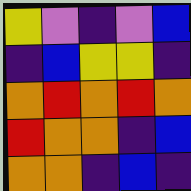[["yellow", "violet", "indigo", "violet", "blue"], ["indigo", "blue", "yellow", "yellow", "indigo"], ["orange", "red", "orange", "red", "orange"], ["red", "orange", "orange", "indigo", "blue"], ["orange", "orange", "indigo", "blue", "indigo"]]